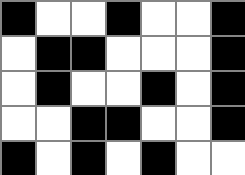[["black", "white", "white", "black", "white", "white", "black"], ["white", "black", "black", "white", "white", "white", "black"], ["white", "black", "white", "white", "black", "white", "black"], ["white", "white", "black", "black", "white", "white", "black"], ["black", "white", "black", "white", "black", "white", "white"]]